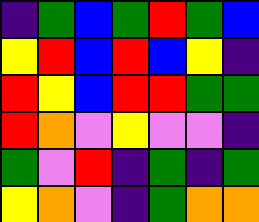[["indigo", "green", "blue", "green", "red", "green", "blue"], ["yellow", "red", "blue", "red", "blue", "yellow", "indigo"], ["red", "yellow", "blue", "red", "red", "green", "green"], ["red", "orange", "violet", "yellow", "violet", "violet", "indigo"], ["green", "violet", "red", "indigo", "green", "indigo", "green"], ["yellow", "orange", "violet", "indigo", "green", "orange", "orange"]]